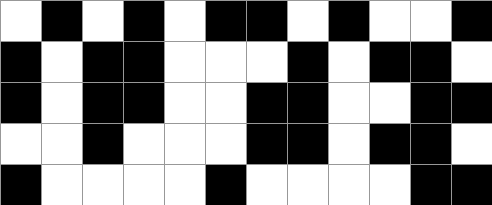[["white", "black", "white", "black", "white", "black", "black", "white", "black", "white", "white", "black"], ["black", "white", "black", "black", "white", "white", "white", "black", "white", "black", "black", "white"], ["black", "white", "black", "black", "white", "white", "black", "black", "white", "white", "black", "black"], ["white", "white", "black", "white", "white", "white", "black", "black", "white", "black", "black", "white"], ["black", "white", "white", "white", "white", "black", "white", "white", "white", "white", "black", "black"]]